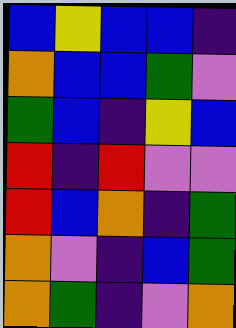[["blue", "yellow", "blue", "blue", "indigo"], ["orange", "blue", "blue", "green", "violet"], ["green", "blue", "indigo", "yellow", "blue"], ["red", "indigo", "red", "violet", "violet"], ["red", "blue", "orange", "indigo", "green"], ["orange", "violet", "indigo", "blue", "green"], ["orange", "green", "indigo", "violet", "orange"]]